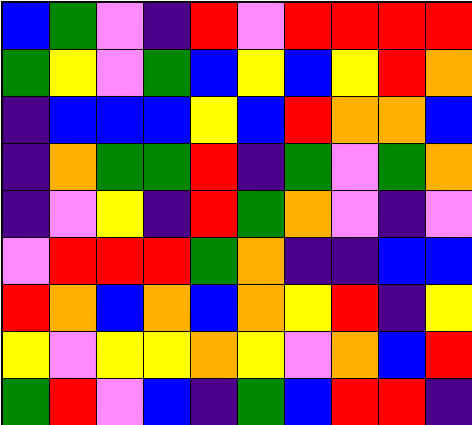[["blue", "green", "violet", "indigo", "red", "violet", "red", "red", "red", "red"], ["green", "yellow", "violet", "green", "blue", "yellow", "blue", "yellow", "red", "orange"], ["indigo", "blue", "blue", "blue", "yellow", "blue", "red", "orange", "orange", "blue"], ["indigo", "orange", "green", "green", "red", "indigo", "green", "violet", "green", "orange"], ["indigo", "violet", "yellow", "indigo", "red", "green", "orange", "violet", "indigo", "violet"], ["violet", "red", "red", "red", "green", "orange", "indigo", "indigo", "blue", "blue"], ["red", "orange", "blue", "orange", "blue", "orange", "yellow", "red", "indigo", "yellow"], ["yellow", "violet", "yellow", "yellow", "orange", "yellow", "violet", "orange", "blue", "red"], ["green", "red", "violet", "blue", "indigo", "green", "blue", "red", "red", "indigo"]]